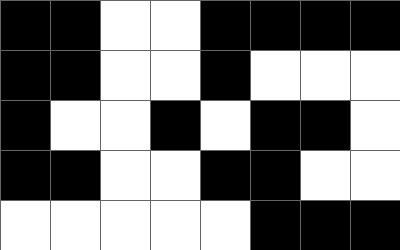[["black", "black", "white", "white", "black", "black", "black", "black"], ["black", "black", "white", "white", "black", "white", "white", "white"], ["black", "white", "white", "black", "white", "black", "black", "white"], ["black", "black", "white", "white", "black", "black", "white", "white"], ["white", "white", "white", "white", "white", "black", "black", "black"]]